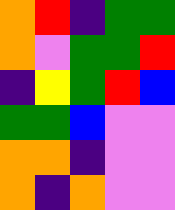[["orange", "red", "indigo", "green", "green"], ["orange", "violet", "green", "green", "red"], ["indigo", "yellow", "green", "red", "blue"], ["green", "green", "blue", "violet", "violet"], ["orange", "orange", "indigo", "violet", "violet"], ["orange", "indigo", "orange", "violet", "violet"]]